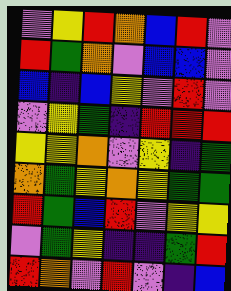[["violet", "yellow", "red", "orange", "blue", "red", "violet"], ["red", "green", "orange", "violet", "blue", "blue", "violet"], ["blue", "indigo", "blue", "yellow", "violet", "red", "violet"], ["violet", "yellow", "green", "indigo", "red", "red", "red"], ["yellow", "yellow", "orange", "violet", "yellow", "indigo", "green"], ["orange", "green", "yellow", "orange", "yellow", "green", "green"], ["red", "green", "blue", "red", "violet", "yellow", "yellow"], ["violet", "green", "yellow", "indigo", "indigo", "green", "red"], ["red", "orange", "violet", "red", "violet", "indigo", "blue"]]